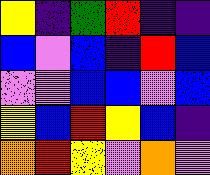[["yellow", "indigo", "green", "red", "indigo", "indigo"], ["blue", "violet", "blue", "indigo", "red", "blue"], ["violet", "violet", "blue", "blue", "violet", "blue"], ["yellow", "blue", "red", "yellow", "blue", "indigo"], ["orange", "red", "yellow", "violet", "orange", "violet"]]